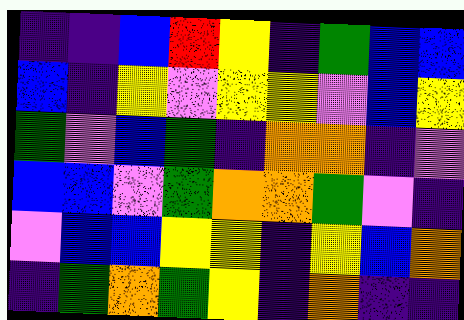[["indigo", "indigo", "blue", "red", "yellow", "indigo", "green", "blue", "blue"], ["blue", "indigo", "yellow", "violet", "yellow", "yellow", "violet", "blue", "yellow"], ["green", "violet", "blue", "green", "indigo", "orange", "orange", "indigo", "violet"], ["blue", "blue", "violet", "green", "orange", "orange", "green", "violet", "indigo"], ["violet", "blue", "blue", "yellow", "yellow", "indigo", "yellow", "blue", "orange"], ["indigo", "green", "orange", "green", "yellow", "indigo", "orange", "indigo", "indigo"]]